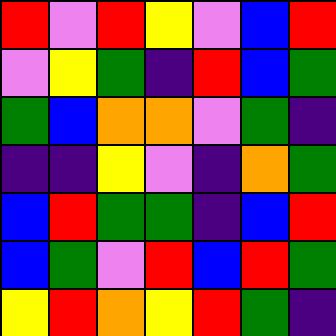[["red", "violet", "red", "yellow", "violet", "blue", "red"], ["violet", "yellow", "green", "indigo", "red", "blue", "green"], ["green", "blue", "orange", "orange", "violet", "green", "indigo"], ["indigo", "indigo", "yellow", "violet", "indigo", "orange", "green"], ["blue", "red", "green", "green", "indigo", "blue", "red"], ["blue", "green", "violet", "red", "blue", "red", "green"], ["yellow", "red", "orange", "yellow", "red", "green", "indigo"]]